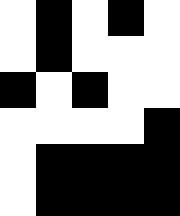[["white", "black", "white", "black", "white"], ["white", "black", "white", "white", "white"], ["black", "white", "black", "white", "white"], ["white", "white", "white", "white", "black"], ["white", "black", "black", "black", "black"], ["white", "black", "black", "black", "black"]]